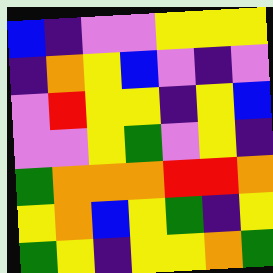[["blue", "indigo", "violet", "violet", "yellow", "yellow", "yellow"], ["indigo", "orange", "yellow", "blue", "violet", "indigo", "violet"], ["violet", "red", "yellow", "yellow", "indigo", "yellow", "blue"], ["violet", "violet", "yellow", "green", "violet", "yellow", "indigo"], ["green", "orange", "orange", "orange", "red", "red", "orange"], ["yellow", "orange", "blue", "yellow", "green", "indigo", "yellow"], ["green", "yellow", "indigo", "yellow", "yellow", "orange", "green"]]